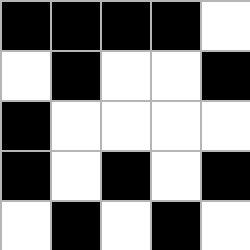[["black", "black", "black", "black", "white"], ["white", "black", "white", "white", "black"], ["black", "white", "white", "white", "white"], ["black", "white", "black", "white", "black"], ["white", "black", "white", "black", "white"]]